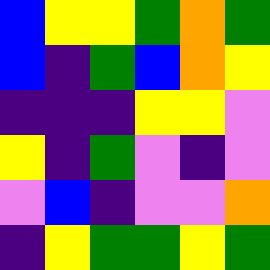[["blue", "yellow", "yellow", "green", "orange", "green"], ["blue", "indigo", "green", "blue", "orange", "yellow"], ["indigo", "indigo", "indigo", "yellow", "yellow", "violet"], ["yellow", "indigo", "green", "violet", "indigo", "violet"], ["violet", "blue", "indigo", "violet", "violet", "orange"], ["indigo", "yellow", "green", "green", "yellow", "green"]]